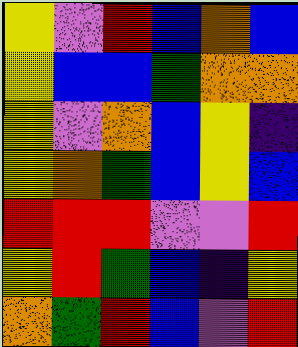[["yellow", "violet", "red", "blue", "orange", "blue"], ["yellow", "blue", "blue", "green", "orange", "orange"], ["yellow", "violet", "orange", "blue", "yellow", "indigo"], ["yellow", "orange", "green", "blue", "yellow", "blue"], ["red", "red", "red", "violet", "violet", "red"], ["yellow", "red", "green", "blue", "indigo", "yellow"], ["orange", "green", "red", "blue", "violet", "red"]]